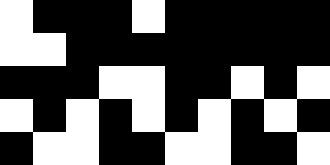[["white", "black", "black", "black", "white", "black", "black", "black", "black", "black"], ["white", "white", "black", "black", "black", "black", "black", "black", "black", "black"], ["black", "black", "black", "white", "white", "black", "black", "white", "black", "white"], ["white", "black", "white", "black", "white", "black", "white", "black", "white", "black"], ["black", "white", "white", "black", "black", "white", "white", "black", "black", "white"]]